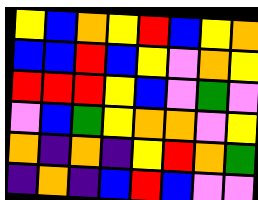[["yellow", "blue", "orange", "yellow", "red", "blue", "yellow", "orange"], ["blue", "blue", "red", "blue", "yellow", "violet", "orange", "yellow"], ["red", "red", "red", "yellow", "blue", "violet", "green", "violet"], ["violet", "blue", "green", "yellow", "orange", "orange", "violet", "yellow"], ["orange", "indigo", "orange", "indigo", "yellow", "red", "orange", "green"], ["indigo", "orange", "indigo", "blue", "red", "blue", "violet", "violet"]]